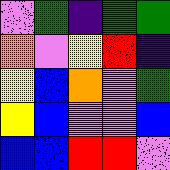[["violet", "green", "indigo", "green", "green"], ["orange", "violet", "yellow", "red", "indigo"], ["yellow", "blue", "orange", "violet", "green"], ["yellow", "blue", "violet", "violet", "blue"], ["blue", "blue", "red", "red", "violet"]]